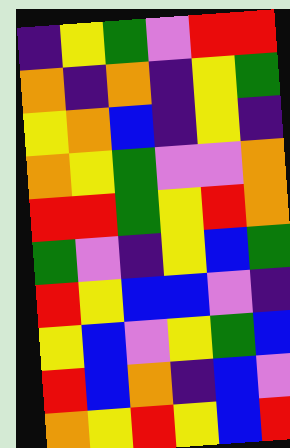[["indigo", "yellow", "green", "violet", "red", "red"], ["orange", "indigo", "orange", "indigo", "yellow", "green"], ["yellow", "orange", "blue", "indigo", "yellow", "indigo"], ["orange", "yellow", "green", "violet", "violet", "orange"], ["red", "red", "green", "yellow", "red", "orange"], ["green", "violet", "indigo", "yellow", "blue", "green"], ["red", "yellow", "blue", "blue", "violet", "indigo"], ["yellow", "blue", "violet", "yellow", "green", "blue"], ["red", "blue", "orange", "indigo", "blue", "violet"], ["orange", "yellow", "red", "yellow", "blue", "red"]]